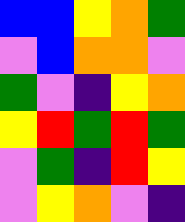[["blue", "blue", "yellow", "orange", "green"], ["violet", "blue", "orange", "orange", "violet"], ["green", "violet", "indigo", "yellow", "orange"], ["yellow", "red", "green", "red", "green"], ["violet", "green", "indigo", "red", "yellow"], ["violet", "yellow", "orange", "violet", "indigo"]]